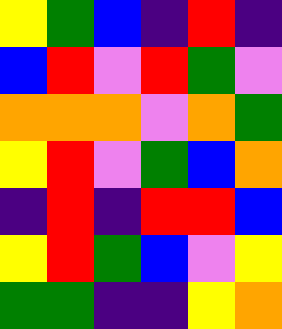[["yellow", "green", "blue", "indigo", "red", "indigo"], ["blue", "red", "violet", "red", "green", "violet"], ["orange", "orange", "orange", "violet", "orange", "green"], ["yellow", "red", "violet", "green", "blue", "orange"], ["indigo", "red", "indigo", "red", "red", "blue"], ["yellow", "red", "green", "blue", "violet", "yellow"], ["green", "green", "indigo", "indigo", "yellow", "orange"]]